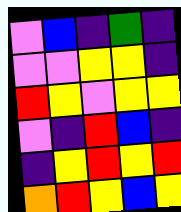[["violet", "blue", "indigo", "green", "indigo"], ["violet", "violet", "yellow", "yellow", "indigo"], ["red", "yellow", "violet", "yellow", "yellow"], ["violet", "indigo", "red", "blue", "indigo"], ["indigo", "yellow", "red", "yellow", "red"], ["orange", "red", "yellow", "blue", "yellow"]]